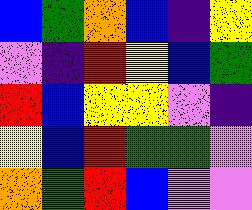[["blue", "green", "orange", "blue", "indigo", "yellow"], ["violet", "indigo", "red", "yellow", "blue", "green"], ["red", "blue", "yellow", "yellow", "violet", "indigo"], ["yellow", "blue", "red", "green", "green", "violet"], ["orange", "green", "red", "blue", "violet", "violet"]]